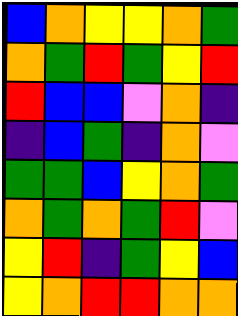[["blue", "orange", "yellow", "yellow", "orange", "green"], ["orange", "green", "red", "green", "yellow", "red"], ["red", "blue", "blue", "violet", "orange", "indigo"], ["indigo", "blue", "green", "indigo", "orange", "violet"], ["green", "green", "blue", "yellow", "orange", "green"], ["orange", "green", "orange", "green", "red", "violet"], ["yellow", "red", "indigo", "green", "yellow", "blue"], ["yellow", "orange", "red", "red", "orange", "orange"]]